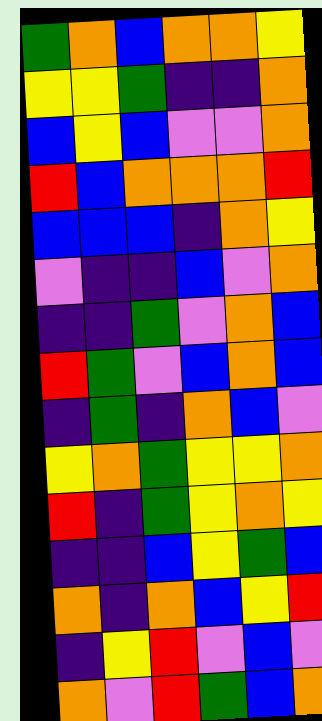[["green", "orange", "blue", "orange", "orange", "yellow"], ["yellow", "yellow", "green", "indigo", "indigo", "orange"], ["blue", "yellow", "blue", "violet", "violet", "orange"], ["red", "blue", "orange", "orange", "orange", "red"], ["blue", "blue", "blue", "indigo", "orange", "yellow"], ["violet", "indigo", "indigo", "blue", "violet", "orange"], ["indigo", "indigo", "green", "violet", "orange", "blue"], ["red", "green", "violet", "blue", "orange", "blue"], ["indigo", "green", "indigo", "orange", "blue", "violet"], ["yellow", "orange", "green", "yellow", "yellow", "orange"], ["red", "indigo", "green", "yellow", "orange", "yellow"], ["indigo", "indigo", "blue", "yellow", "green", "blue"], ["orange", "indigo", "orange", "blue", "yellow", "red"], ["indigo", "yellow", "red", "violet", "blue", "violet"], ["orange", "violet", "red", "green", "blue", "orange"]]